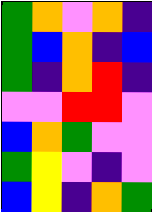[["green", "orange", "violet", "orange", "indigo"], ["green", "blue", "orange", "indigo", "blue"], ["green", "indigo", "orange", "red", "indigo"], ["violet", "violet", "red", "red", "violet"], ["blue", "orange", "green", "violet", "violet"], ["green", "yellow", "violet", "indigo", "violet"], ["blue", "yellow", "indigo", "orange", "green"]]